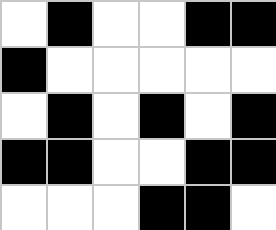[["white", "black", "white", "white", "black", "black"], ["black", "white", "white", "white", "white", "white"], ["white", "black", "white", "black", "white", "black"], ["black", "black", "white", "white", "black", "black"], ["white", "white", "white", "black", "black", "white"]]